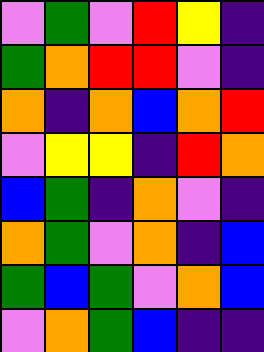[["violet", "green", "violet", "red", "yellow", "indigo"], ["green", "orange", "red", "red", "violet", "indigo"], ["orange", "indigo", "orange", "blue", "orange", "red"], ["violet", "yellow", "yellow", "indigo", "red", "orange"], ["blue", "green", "indigo", "orange", "violet", "indigo"], ["orange", "green", "violet", "orange", "indigo", "blue"], ["green", "blue", "green", "violet", "orange", "blue"], ["violet", "orange", "green", "blue", "indigo", "indigo"]]